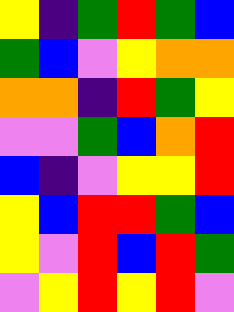[["yellow", "indigo", "green", "red", "green", "blue"], ["green", "blue", "violet", "yellow", "orange", "orange"], ["orange", "orange", "indigo", "red", "green", "yellow"], ["violet", "violet", "green", "blue", "orange", "red"], ["blue", "indigo", "violet", "yellow", "yellow", "red"], ["yellow", "blue", "red", "red", "green", "blue"], ["yellow", "violet", "red", "blue", "red", "green"], ["violet", "yellow", "red", "yellow", "red", "violet"]]